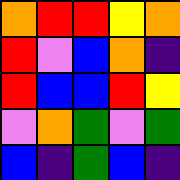[["orange", "red", "red", "yellow", "orange"], ["red", "violet", "blue", "orange", "indigo"], ["red", "blue", "blue", "red", "yellow"], ["violet", "orange", "green", "violet", "green"], ["blue", "indigo", "green", "blue", "indigo"]]